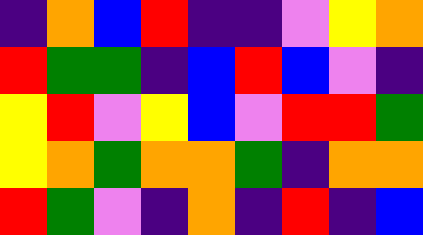[["indigo", "orange", "blue", "red", "indigo", "indigo", "violet", "yellow", "orange"], ["red", "green", "green", "indigo", "blue", "red", "blue", "violet", "indigo"], ["yellow", "red", "violet", "yellow", "blue", "violet", "red", "red", "green"], ["yellow", "orange", "green", "orange", "orange", "green", "indigo", "orange", "orange"], ["red", "green", "violet", "indigo", "orange", "indigo", "red", "indigo", "blue"]]